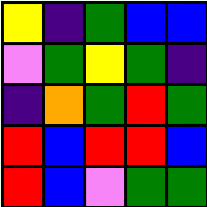[["yellow", "indigo", "green", "blue", "blue"], ["violet", "green", "yellow", "green", "indigo"], ["indigo", "orange", "green", "red", "green"], ["red", "blue", "red", "red", "blue"], ["red", "blue", "violet", "green", "green"]]